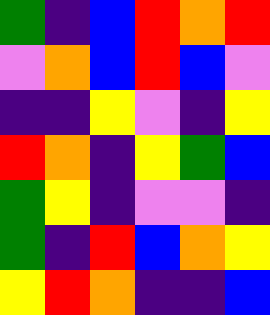[["green", "indigo", "blue", "red", "orange", "red"], ["violet", "orange", "blue", "red", "blue", "violet"], ["indigo", "indigo", "yellow", "violet", "indigo", "yellow"], ["red", "orange", "indigo", "yellow", "green", "blue"], ["green", "yellow", "indigo", "violet", "violet", "indigo"], ["green", "indigo", "red", "blue", "orange", "yellow"], ["yellow", "red", "orange", "indigo", "indigo", "blue"]]